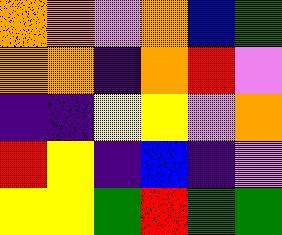[["orange", "orange", "violet", "orange", "blue", "green"], ["orange", "orange", "indigo", "orange", "red", "violet"], ["indigo", "indigo", "yellow", "yellow", "violet", "orange"], ["red", "yellow", "indigo", "blue", "indigo", "violet"], ["yellow", "yellow", "green", "red", "green", "green"]]